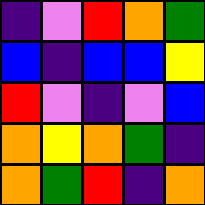[["indigo", "violet", "red", "orange", "green"], ["blue", "indigo", "blue", "blue", "yellow"], ["red", "violet", "indigo", "violet", "blue"], ["orange", "yellow", "orange", "green", "indigo"], ["orange", "green", "red", "indigo", "orange"]]